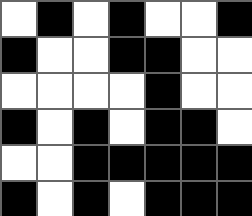[["white", "black", "white", "black", "white", "white", "black"], ["black", "white", "white", "black", "black", "white", "white"], ["white", "white", "white", "white", "black", "white", "white"], ["black", "white", "black", "white", "black", "black", "white"], ["white", "white", "black", "black", "black", "black", "black"], ["black", "white", "black", "white", "black", "black", "black"]]